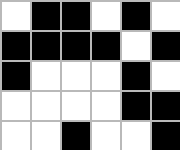[["white", "black", "black", "white", "black", "white"], ["black", "black", "black", "black", "white", "black"], ["black", "white", "white", "white", "black", "white"], ["white", "white", "white", "white", "black", "black"], ["white", "white", "black", "white", "white", "black"]]